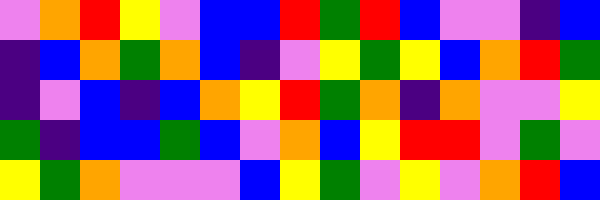[["violet", "orange", "red", "yellow", "violet", "blue", "blue", "red", "green", "red", "blue", "violet", "violet", "indigo", "blue"], ["indigo", "blue", "orange", "green", "orange", "blue", "indigo", "violet", "yellow", "green", "yellow", "blue", "orange", "red", "green"], ["indigo", "violet", "blue", "indigo", "blue", "orange", "yellow", "red", "green", "orange", "indigo", "orange", "violet", "violet", "yellow"], ["green", "indigo", "blue", "blue", "green", "blue", "violet", "orange", "blue", "yellow", "red", "red", "violet", "green", "violet"], ["yellow", "green", "orange", "violet", "violet", "violet", "blue", "yellow", "green", "violet", "yellow", "violet", "orange", "red", "blue"]]